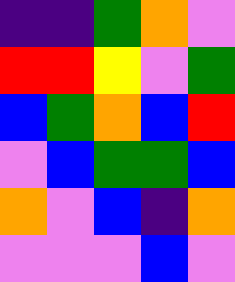[["indigo", "indigo", "green", "orange", "violet"], ["red", "red", "yellow", "violet", "green"], ["blue", "green", "orange", "blue", "red"], ["violet", "blue", "green", "green", "blue"], ["orange", "violet", "blue", "indigo", "orange"], ["violet", "violet", "violet", "blue", "violet"]]